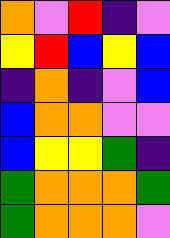[["orange", "violet", "red", "indigo", "violet"], ["yellow", "red", "blue", "yellow", "blue"], ["indigo", "orange", "indigo", "violet", "blue"], ["blue", "orange", "orange", "violet", "violet"], ["blue", "yellow", "yellow", "green", "indigo"], ["green", "orange", "orange", "orange", "green"], ["green", "orange", "orange", "orange", "violet"]]